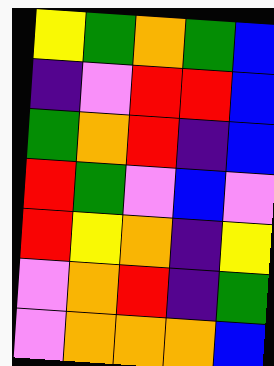[["yellow", "green", "orange", "green", "blue"], ["indigo", "violet", "red", "red", "blue"], ["green", "orange", "red", "indigo", "blue"], ["red", "green", "violet", "blue", "violet"], ["red", "yellow", "orange", "indigo", "yellow"], ["violet", "orange", "red", "indigo", "green"], ["violet", "orange", "orange", "orange", "blue"]]